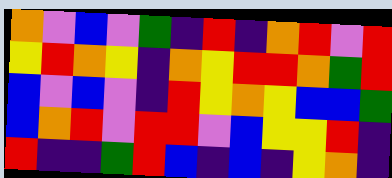[["orange", "violet", "blue", "violet", "green", "indigo", "red", "indigo", "orange", "red", "violet", "red"], ["yellow", "red", "orange", "yellow", "indigo", "orange", "yellow", "red", "red", "orange", "green", "red"], ["blue", "violet", "blue", "violet", "indigo", "red", "yellow", "orange", "yellow", "blue", "blue", "green"], ["blue", "orange", "red", "violet", "red", "red", "violet", "blue", "yellow", "yellow", "red", "indigo"], ["red", "indigo", "indigo", "green", "red", "blue", "indigo", "blue", "indigo", "yellow", "orange", "indigo"]]